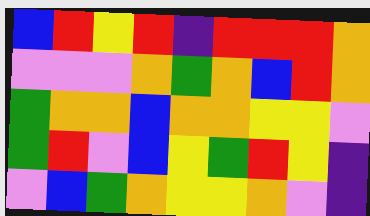[["blue", "red", "yellow", "red", "indigo", "red", "red", "red", "orange"], ["violet", "violet", "violet", "orange", "green", "orange", "blue", "red", "orange"], ["green", "orange", "orange", "blue", "orange", "orange", "yellow", "yellow", "violet"], ["green", "red", "violet", "blue", "yellow", "green", "red", "yellow", "indigo"], ["violet", "blue", "green", "orange", "yellow", "yellow", "orange", "violet", "indigo"]]